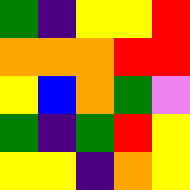[["green", "indigo", "yellow", "yellow", "red"], ["orange", "orange", "orange", "red", "red"], ["yellow", "blue", "orange", "green", "violet"], ["green", "indigo", "green", "red", "yellow"], ["yellow", "yellow", "indigo", "orange", "yellow"]]